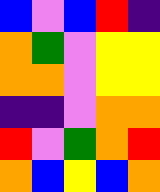[["blue", "violet", "blue", "red", "indigo"], ["orange", "green", "violet", "yellow", "yellow"], ["orange", "orange", "violet", "yellow", "yellow"], ["indigo", "indigo", "violet", "orange", "orange"], ["red", "violet", "green", "orange", "red"], ["orange", "blue", "yellow", "blue", "orange"]]